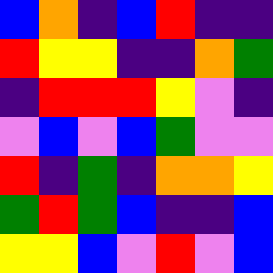[["blue", "orange", "indigo", "blue", "red", "indigo", "indigo"], ["red", "yellow", "yellow", "indigo", "indigo", "orange", "green"], ["indigo", "red", "red", "red", "yellow", "violet", "indigo"], ["violet", "blue", "violet", "blue", "green", "violet", "violet"], ["red", "indigo", "green", "indigo", "orange", "orange", "yellow"], ["green", "red", "green", "blue", "indigo", "indigo", "blue"], ["yellow", "yellow", "blue", "violet", "red", "violet", "blue"]]